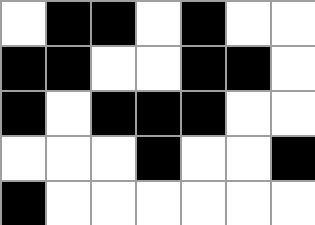[["white", "black", "black", "white", "black", "white", "white"], ["black", "black", "white", "white", "black", "black", "white"], ["black", "white", "black", "black", "black", "white", "white"], ["white", "white", "white", "black", "white", "white", "black"], ["black", "white", "white", "white", "white", "white", "white"]]